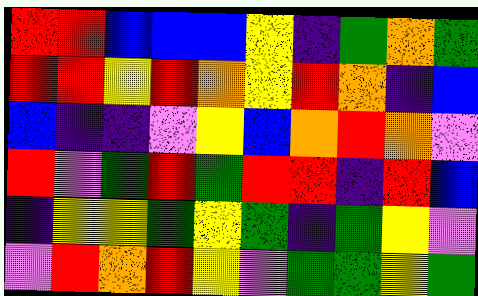[["red", "red", "blue", "blue", "blue", "yellow", "indigo", "green", "orange", "green"], ["red", "red", "yellow", "red", "orange", "yellow", "red", "orange", "indigo", "blue"], ["blue", "indigo", "indigo", "violet", "yellow", "blue", "orange", "red", "orange", "violet"], ["red", "violet", "green", "red", "green", "red", "red", "indigo", "red", "blue"], ["indigo", "yellow", "yellow", "green", "yellow", "green", "indigo", "green", "yellow", "violet"], ["violet", "red", "orange", "red", "yellow", "violet", "green", "green", "yellow", "green"]]